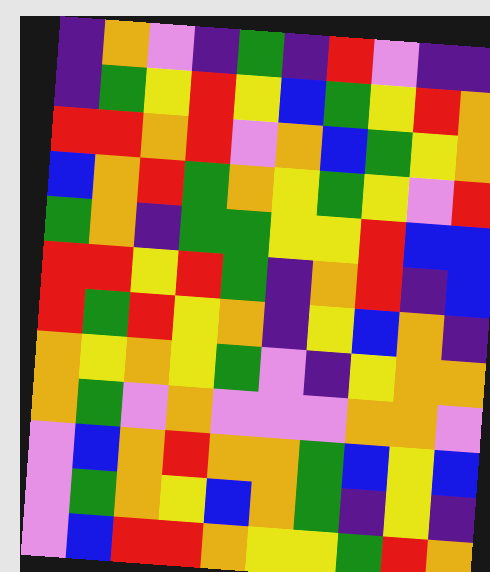[["indigo", "orange", "violet", "indigo", "green", "indigo", "red", "violet", "indigo", "indigo"], ["indigo", "green", "yellow", "red", "yellow", "blue", "green", "yellow", "red", "orange"], ["red", "red", "orange", "red", "violet", "orange", "blue", "green", "yellow", "orange"], ["blue", "orange", "red", "green", "orange", "yellow", "green", "yellow", "violet", "red"], ["green", "orange", "indigo", "green", "green", "yellow", "yellow", "red", "blue", "blue"], ["red", "red", "yellow", "red", "green", "indigo", "orange", "red", "indigo", "blue"], ["red", "green", "red", "yellow", "orange", "indigo", "yellow", "blue", "orange", "indigo"], ["orange", "yellow", "orange", "yellow", "green", "violet", "indigo", "yellow", "orange", "orange"], ["orange", "green", "violet", "orange", "violet", "violet", "violet", "orange", "orange", "violet"], ["violet", "blue", "orange", "red", "orange", "orange", "green", "blue", "yellow", "blue"], ["violet", "green", "orange", "yellow", "blue", "orange", "green", "indigo", "yellow", "indigo"], ["violet", "blue", "red", "red", "orange", "yellow", "yellow", "green", "red", "orange"]]